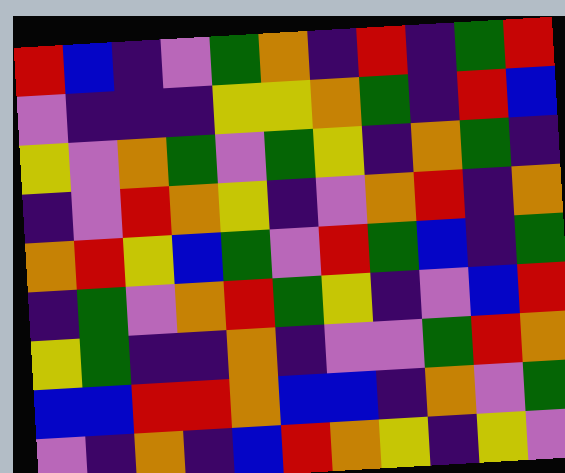[["red", "blue", "indigo", "violet", "green", "orange", "indigo", "red", "indigo", "green", "red"], ["violet", "indigo", "indigo", "indigo", "yellow", "yellow", "orange", "green", "indigo", "red", "blue"], ["yellow", "violet", "orange", "green", "violet", "green", "yellow", "indigo", "orange", "green", "indigo"], ["indigo", "violet", "red", "orange", "yellow", "indigo", "violet", "orange", "red", "indigo", "orange"], ["orange", "red", "yellow", "blue", "green", "violet", "red", "green", "blue", "indigo", "green"], ["indigo", "green", "violet", "orange", "red", "green", "yellow", "indigo", "violet", "blue", "red"], ["yellow", "green", "indigo", "indigo", "orange", "indigo", "violet", "violet", "green", "red", "orange"], ["blue", "blue", "red", "red", "orange", "blue", "blue", "indigo", "orange", "violet", "green"], ["violet", "indigo", "orange", "indigo", "blue", "red", "orange", "yellow", "indigo", "yellow", "violet"]]